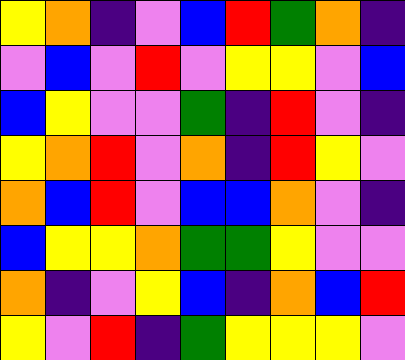[["yellow", "orange", "indigo", "violet", "blue", "red", "green", "orange", "indigo"], ["violet", "blue", "violet", "red", "violet", "yellow", "yellow", "violet", "blue"], ["blue", "yellow", "violet", "violet", "green", "indigo", "red", "violet", "indigo"], ["yellow", "orange", "red", "violet", "orange", "indigo", "red", "yellow", "violet"], ["orange", "blue", "red", "violet", "blue", "blue", "orange", "violet", "indigo"], ["blue", "yellow", "yellow", "orange", "green", "green", "yellow", "violet", "violet"], ["orange", "indigo", "violet", "yellow", "blue", "indigo", "orange", "blue", "red"], ["yellow", "violet", "red", "indigo", "green", "yellow", "yellow", "yellow", "violet"]]